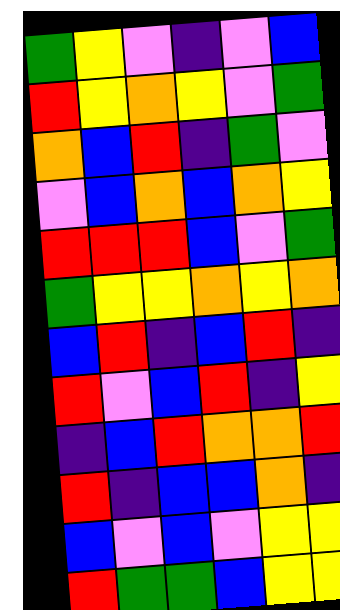[["green", "yellow", "violet", "indigo", "violet", "blue"], ["red", "yellow", "orange", "yellow", "violet", "green"], ["orange", "blue", "red", "indigo", "green", "violet"], ["violet", "blue", "orange", "blue", "orange", "yellow"], ["red", "red", "red", "blue", "violet", "green"], ["green", "yellow", "yellow", "orange", "yellow", "orange"], ["blue", "red", "indigo", "blue", "red", "indigo"], ["red", "violet", "blue", "red", "indigo", "yellow"], ["indigo", "blue", "red", "orange", "orange", "red"], ["red", "indigo", "blue", "blue", "orange", "indigo"], ["blue", "violet", "blue", "violet", "yellow", "yellow"], ["red", "green", "green", "blue", "yellow", "yellow"]]